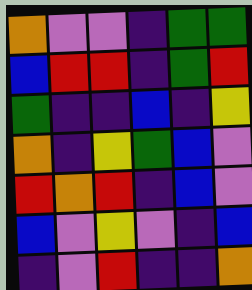[["orange", "violet", "violet", "indigo", "green", "green"], ["blue", "red", "red", "indigo", "green", "red"], ["green", "indigo", "indigo", "blue", "indigo", "yellow"], ["orange", "indigo", "yellow", "green", "blue", "violet"], ["red", "orange", "red", "indigo", "blue", "violet"], ["blue", "violet", "yellow", "violet", "indigo", "blue"], ["indigo", "violet", "red", "indigo", "indigo", "orange"]]